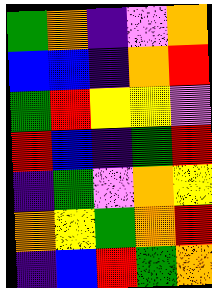[["green", "orange", "indigo", "violet", "orange"], ["blue", "blue", "indigo", "orange", "red"], ["green", "red", "yellow", "yellow", "violet"], ["red", "blue", "indigo", "green", "red"], ["indigo", "green", "violet", "orange", "yellow"], ["orange", "yellow", "green", "orange", "red"], ["indigo", "blue", "red", "green", "orange"]]